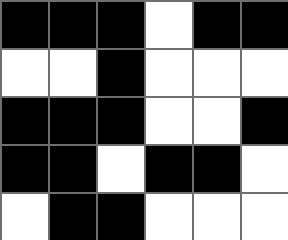[["black", "black", "black", "white", "black", "black"], ["white", "white", "black", "white", "white", "white"], ["black", "black", "black", "white", "white", "black"], ["black", "black", "white", "black", "black", "white"], ["white", "black", "black", "white", "white", "white"]]